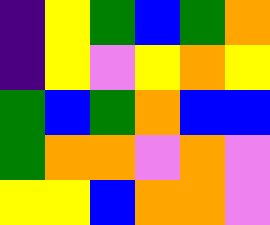[["indigo", "yellow", "green", "blue", "green", "orange"], ["indigo", "yellow", "violet", "yellow", "orange", "yellow"], ["green", "blue", "green", "orange", "blue", "blue"], ["green", "orange", "orange", "violet", "orange", "violet"], ["yellow", "yellow", "blue", "orange", "orange", "violet"]]